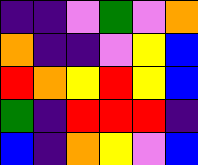[["indigo", "indigo", "violet", "green", "violet", "orange"], ["orange", "indigo", "indigo", "violet", "yellow", "blue"], ["red", "orange", "yellow", "red", "yellow", "blue"], ["green", "indigo", "red", "red", "red", "indigo"], ["blue", "indigo", "orange", "yellow", "violet", "blue"]]